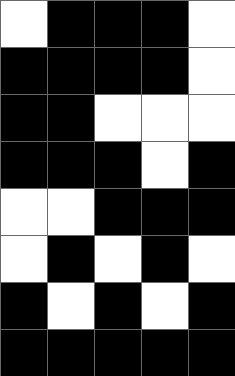[["white", "black", "black", "black", "white"], ["black", "black", "black", "black", "white"], ["black", "black", "white", "white", "white"], ["black", "black", "black", "white", "black"], ["white", "white", "black", "black", "black"], ["white", "black", "white", "black", "white"], ["black", "white", "black", "white", "black"], ["black", "black", "black", "black", "black"]]